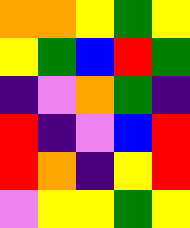[["orange", "orange", "yellow", "green", "yellow"], ["yellow", "green", "blue", "red", "green"], ["indigo", "violet", "orange", "green", "indigo"], ["red", "indigo", "violet", "blue", "red"], ["red", "orange", "indigo", "yellow", "red"], ["violet", "yellow", "yellow", "green", "yellow"]]